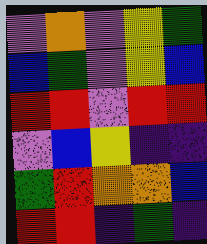[["violet", "orange", "violet", "yellow", "green"], ["blue", "green", "violet", "yellow", "blue"], ["red", "red", "violet", "red", "red"], ["violet", "blue", "yellow", "indigo", "indigo"], ["green", "red", "orange", "orange", "blue"], ["red", "red", "indigo", "green", "indigo"]]